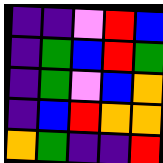[["indigo", "indigo", "violet", "red", "blue"], ["indigo", "green", "blue", "red", "green"], ["indigo", "green", "violet", "blue", "orange"], ["indigo", "blue", "red", "orange", "orange"], ["orange", "green", "indigo", "indigo", "red"]]